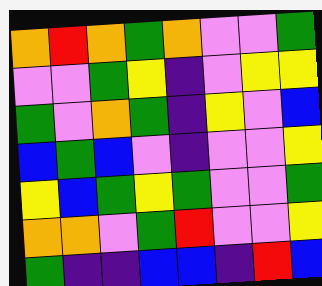[["orange", "red", "orange", "green", "orange", "violet", "violet", "green"], ["violet", "violet", "green", "yellow", "indigo", "violet", "yellow", "yellow"], ["green", "violet", "orange", "green", "indigo", "yellow", "violet", "blue"], ["blue", "green", "blue", "violet", "indigo", "violet", "violet", "yellow"], ["yellow", "blue", "green", "yellow", "green", "violet", "violet", "green"], ["orange", "orange", "violet", "green", "red", "violet", "violet", "yellow"], ["green", "indigo", "indigo", "blue", "blue", "indigo", "red", "blue"]]